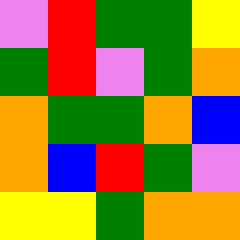[["violet", "red", "green", "green", "yellow"], ["green", "red", "violet", "green", "orange"], ["orange", "green", "green", "orange", "blue"], ["orange", "blue", "red", "green", "violet"], ["yellow", "yellow", "green", "orange", "orange"]]